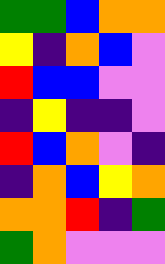[["green", "green", "blue", "orange", "orange"], ["yellow", "indigo", "orange", "blue", "violet"], ["red", "blue", "blue", "violet", "violet"], ["indigo", "yellow", "indigo", "indigo", "violet"], ["red", "blue", "orange", "violet", "indigo"], ["indigo", "orange", "blue", "yellow", "orange"], ["orange", "orange", "red", "indigo", "green"], ["green", "orange", "violet", "violet", "violet"]]